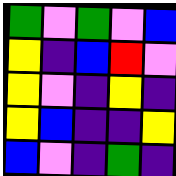[["green", "violet", "green", "violet", "blue"], ["yellow", "indigo", "blue", "red", "violet"], ["yellow", "violet", "indigo", "yellow", "indigo"], ["yellow", "blue", "indigo", "indigo", "yellow"], ["blue", "violet", "indigo", "green", "indigo"]]